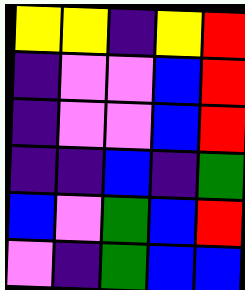[["yellow", "yellow", "indigo", "yellow", "red"], ["indigo", "violet", "violet", "blue", "red"], ["indigo", "violet", "violet", "blue", "red"], ["indigo", "indigo", "blue", "indigo", "green"], ["blue", "violet", "green", "blue", "red"], ["violet", "indigo", "green", "blue", "blue"]]